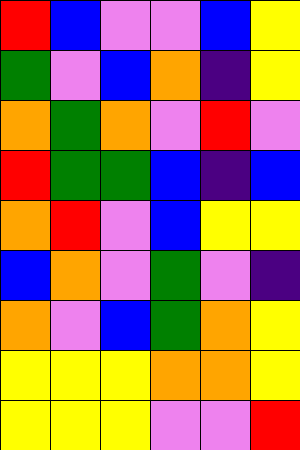[["red", "blue", "violet", "violet", "blue", "yellow"], ["green", "violet", "blue", "orange", "indigo", "yellow"], ["orange", "green", "orange", "violet", "red", "violet"], ["red", "green", "green", "blue", "indigo", "blue"], ["orange", "red", "violet", "blue", "yellow", "yellow"], ["blue", "orange", "violet", "green", "violet", "indigo"], ["orange", "violet", "blue", "green", "orange", "yellow"], ["yellow", "yellow", "yellow", "orange", "orange", "yellow"], ["yellow", "yellow", "yellow", "violet", "violet", "red"]]